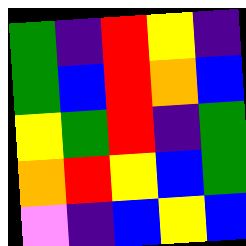[["green", "indigo", "red", "yellow", "indigo"], ["green", "blue", "red", "orange", "blue"], ["yellow", "green", "red", "indigo", "green"], ["orange", "red", "yellow", "blue", "green"], ["violet", "indigo", "blue", "yellow", "blue"]]